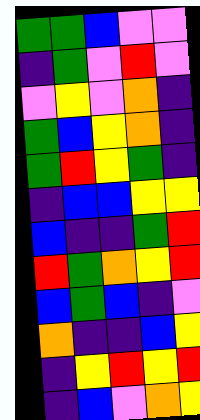[["green", "green", "blue", "violet", "violet"], ["indigo", "green", "violet", "red", "violet"], ["violet", "yellow", "violet", "orange", "indigo"], ["green", "blue", "yellow", "orange", "indigo"], ["green", "red", "yellow", "green", "indigo"], ["indigo", "blue", "blue", "yellow", "yellow"], ["blue", "indigo", "indigo", "green", "red"], ["red", "green", "orange", "yellow", "red"], ["blue", "green", "blue", "indigo", "violet"], ["orange", "indigo", "indigo", "blue", "yellow"], ["indigo", "yellow", "red", "yellow", "red"], ["indigo", "blue", "violet", "orange", "yellow"]]